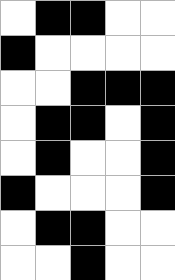[["white", "black", "black", "white", "white"], ["black", "white", "white", "white", "white"], ["white", "white", "black", "black", "black"], ["white", "black", "black", "white", "black"], ["white", "black", "white", "white", "black"], ["black", "white", "white", "white", "black"], ["white", "black", "black", "white", "white"], ["white", "white", "black", "white", "white"]]